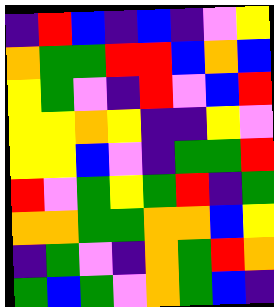[["indigo", "red", "blue", "indigo", "blue", "indigo", "violet", "yellow"], ["orange", "green", "green", "red", "red", "blue", "orange", "blue"], ["yellow", "green", "violet", "indigo", "red", "violet", "blue", "red"], ["yellow", "yellow", "orange", "yellow", "indigo", "indigo", "yellow", "violet"], ["yellow", "yellow", "blue", "violet", "indigo", "green", "green", "red"], ["red", "violet", "green", "yellow", "green", "red", "indigo", "green"], ["orange", "orange", "green", "green", "orange", "orange", "blue", "yellow"], ["indigo", "green", "violet", "indigo", "orange", "green", "red", "orange"], ["green", "blue", "green", "violet", "orange", "green", "blue", "indigo"]]